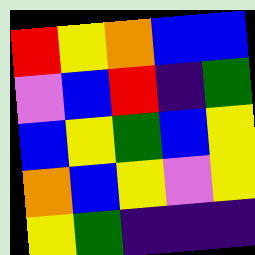[["red", "yellow", "orange", "blue", "blue"], ["violet", "blue", "red", "indigo", "green"], ["blue", "yellow", "green", "blue", "yellow"], ["orange", "blue", "yellow", "violet", "yellow"], ["yellow", "green", "indigo", "indigo", "indigo"]]